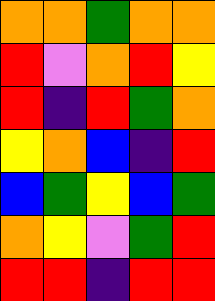[["orange", "orange", "green", "orange", "orange"], ["red", "violet", "orange", "red", "yellow"], ["red", "indigo", "red", "green", "orange"], ["yellow", "orange", "blue", "indigo", "red"], ["blue", "green", "yellow", "blue", "green"], ["orange", "yellow", "violet", "green", "red"], ["red", "red", "indigo", "red", "red"]]